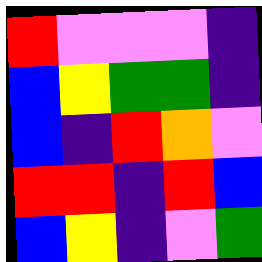[["red", "violet", "violet", "violet", "indigo"], ["blue", "yellow", "green", "green", "indigo"], ["blue", "indigo", "red", "orange", "violet"], ["red", "red", "indigo", "red", "blue"], ["blue", "yellow", "indigo", "violet", "green"]]